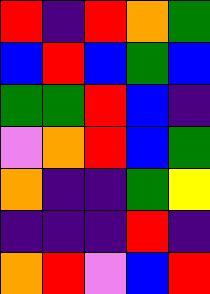[["red", "indigo", "red", "orange", "green"], ["blue", "red", "blue", "green", "blue"], ["green", "green", "red", "blue", "indigo"], ["violet", "orange", "red", "blue", "green"], ["orange", "indigo", "indigo", "green", "yellow"], ["indigo", "indigo", "indigo", "red", "indigo"], ["orange", "red", "violet", "blue", "red"]]